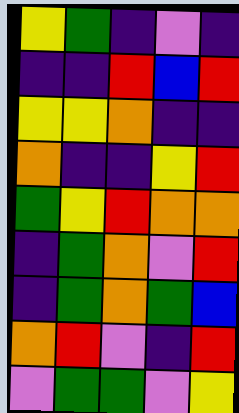[["yellow", "green", "indigo", "violet", "indigo"], ["indigo", "indigo", "red", "blue", "red"], ["yellow", "yellow", "orange", "indigo", "indigo"], ["orange", "indigo", "indigo", "yellow", "red"], ["green", "yellow", "red", "orange", "orange"], ["indigo", "green", "orange", "violet", "red"], ["indigo", "green", "orange", "green", "blue"], ["orange", "red", "violet", "indigo", "red"], ["violet", "green", "green", "violet", "yellow"]]